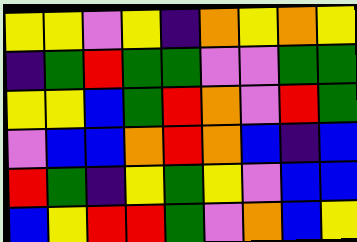[["yellow", "yellow", "violet", "yellow", "indigo", "orange", "yellow", "orange", "yellow"], ["indigo", "green", "red", "green", "green", "violet", "violet", "green", "green"], ["yellow", "yellow", "blue", "green", "red", "orange", "violet", "red", "green"], ["violet", "blue", "blue", "orange", "red", "orange", "blue", "indigo", "blue"], ["red", "green", "indigo", "yellow", "green", "yellow", "violet", "blue", "blue"], ["blue", "yellow", "red", "red", "green", "violet", "orange", "blue", "yellow"]]